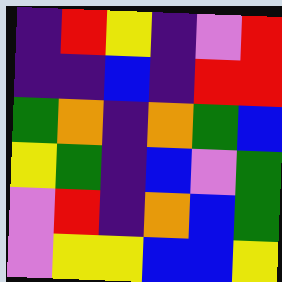[["indigo", "red", "yellow", "indigo", "violet", "red"], ["indigo", "indigo", "blue", "indigo", "red", "red"], ["green", "orange", "indigo", "orange", "green", "blue"], ["yellow", "green", "indigo", "blue", "violet", "green"], ["violet", "red", "indigo", "orange", "blue", "green"], ["violet", "yellow", "yellow", "blue", "blue", "yellow"]]